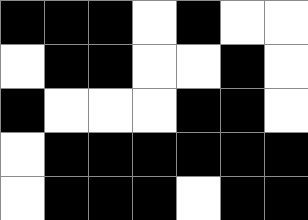[["black", "black", "black", "white", "black", "white", "white"], ["white", "black", "black", "white", "white", "black", "white"], ["black", "white", "white", "white", "black", "black", "white"], ["white", "black", "black", "black", "black", "black", "black"], ["white", "black", "black", "black", "white", "black", "black"]]